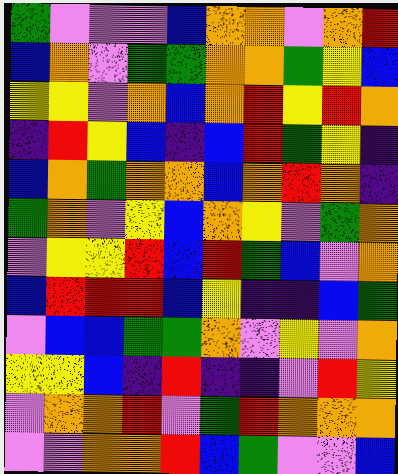[["green", "violet", "violet", "violet", "blue", "orange", "orange", "violet", "orange", "red"], ["blue", "orange", "violet", "green", "green", "orange", "orange", "green", "yellow", "blue"], ["yellow", "yellow", "violet", "orange", "blue", "orange", "red", "yellow", "red", "orange"], ["indigo", "red", "yellow", "blue", "indigo", "blue", "red", "green", "yellow", "indigo"], ["blue", "orange", "green", "orange", "orange", "blue", "orange", "red", "orange", "indigo"], ["green", "orange", "violet", "yellow", "blue", "orange", "yellow", "violet", "green", "orange"], ["violet", "yellow", "yellow", "red", "blue", "red", "green", "blue", "violet", "orange"], ["blue", "red", "red", "red", "blue", "yellow", "indigo", "indigo", "blue", "green"], ["violet", "blue", "blue", "green", "green", "orange", "violet", "yellow", "violet", "orange"], ["yellow", "yellow", "blue", "indigo", "red", "indigo", "indigo", "violet", "red", "yellow"], ["violet", "orange", "orange", "red", "violet", "green", "red", "orange", "orange", "orange"], ["violet", "violet", "orange", "orange", "red", "blue", "green", "violet", "violet", "blue"]]